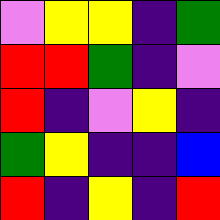[["violet", "yellow", "yellow", "indigo", "green"], ["red", "red", "green", "indigo", "violet"], ["red", "indigo", "violet", "yellow", "indigo"], ["green", "yellow", "indigo", "indigo", "blue"], ["red", "indigo", "yellow", "indigo", "red"]]